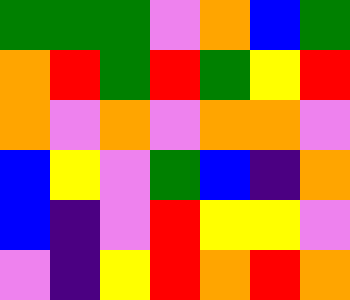[["green", "green", "green", "violet", "orange", "blue", "green"], ["orange", "red", "green", "red", "green", "yellow", "red"], ["orange", "violet", "orange", "violet", "orange", "orange", "violet"], ["blue", "yellow", "violet", "green", "blue", "indigo", "orange"], ["blue", "indigo", "violet", "red", "yellow", "yellow", "violet"], ["violet", "indigo", "yellow", "red", "orange", "red", "orange"]]